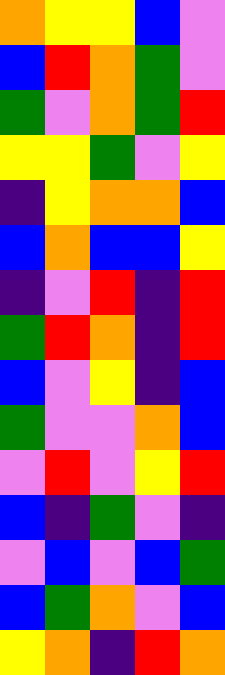[["orange", "yellow", "yellow", "blue", "violet"], ["blue", "red", "orange", "green", "violet"], ["green", "violet", "orange", "green", "red"], ["yellow", "yellow", "green", "violet", "yellow"], ["indigo", "yellow", "orange", "orange", "blue"], ["blue", "orange", "blue", "blue", "yellow"], ["indigo", "violet", "red", "indigo", "red"], ["green", "red", "orange", "indigo", "red"], ["blue", "violet", "yellow", "indigo", "blue"], ["green", "violet", "violet", "orange", "blue"], ["violet", "red", "violet", "yellow", "red"], ["blue", "indigo", "green", "violet", "indigo"], ["violet", "blue", "violet", "blue", "green"], ["blue", "green", "orange", "violet", "blue"], ["yellow", "orange", "indigo", "red", "orange"]]